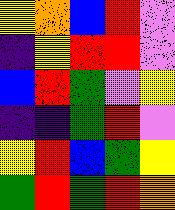[["yellow", "orange", "blue", "red", "violet"], ["indigo", "yellow", "red", "red", "violet"], ["blue", "red", "green", "violet", "yellow"], ["indigo", "indigo", "green", "red", "violet"], ["yellow", "red", "blue", "green", "yellow"], ["green", "red", "green", "red", "orange"]]